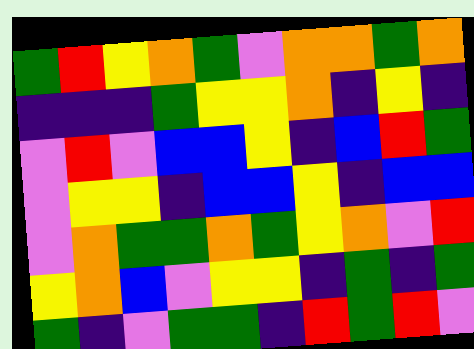[["green", "red", "yellow", "orange", "green", "violet", "orange", "orange", "green", "orange"], ["indigo", "indigo", "indigo", "green", "yellow", "yellow", "orange", "indigo", "yellow", "indigo"], ["violet", "red", "violet", "blue", "blue", "yellow", "indigo", "blue", "red", "green"], ["violet", "yellow", "yellow", "indigo", "blue", "blue", "yellow", "indigo", "blue", "blue"], ["violet", "orange", "green", "green", "orange", "green", "yellow", "orange", "violet", "red"], ["yellow", "orange", "blue", "violet", "yellow", "yellow", "indigo", "green", "indigo", "green"], ["green", "indigo", "violet", "green", "green", "indigo", "red", "green", "red", "violet"]]